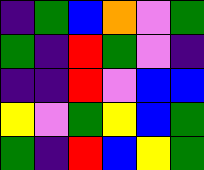[["indigo", "green", "blue", "orange", "violet", "green"], ["green", "indigo", "red", "green", "violet", "indigo"], ["indigo", "indigo", "red", "violet", "blue", "blue"], ["yellow", "violet", "green", "yellow", "blue", "green"], ["green", "indigo", "red", "blue", "yellow", "green"]]